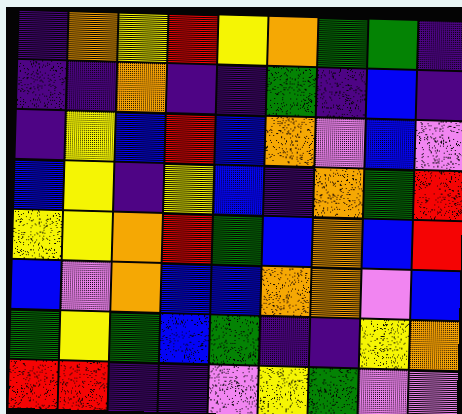[["indigo", "orange", "yellow", "red", "yellow", "orange", "green", "green", "indigo"], ["indigo", "indigo", "orange", "indigo", "indigo", "green", "indigo", "blue", "indigo"], ["indigo", "yellow", "blue", "red", "blue", "orange", "violet", "blue", "violet"], ["blue", "yellow", "indigo", "yellow", "blue", "indigo", "orange", "green", "red"], ["yellow", "yellow", "orange", "red", "green", "blue", "orange", "blue", "red"], ["blue", "violet", "orange", "blue", "blue", "orange", "orange", "violet", "blue"], ["green", "yellow", "green", "blue", "green", "indigo", "indigo", "yellow", "orange"], ["red", "red", "indigo", "indigo", "violet", "yellow", "green", "violet", "violet"]]